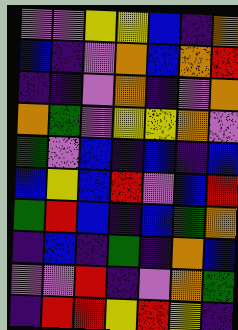[["violet", "violet", "yellow", "yellow", "blue", "indigo", "orange"], ["blue", "indigo", "violet", "orange", "blue", "orange", "red"], ["indigo", "indigo", "violet", "orange", "indigo", "violet", "orange"], ["orange", "green", "violet", "yellow", "yellow", "orange", "violet"], ["green", "violet", "blue", "indigo", "blue", "indigo", "blue"], ["blue", "yellow", "blue", "red", "violet", "blue", "red"], ["green", "red", "blue", "indigo", "blue", "green", "orange"], ["indigo", "blue", "indigo", "green", "indigo", "orange", "blue"], ["violet", "violet", "red", "indigo", "violet", "orange", "green"], ["indigo", "red", "red", "yellow", "red", "yellow", "indigo"]]